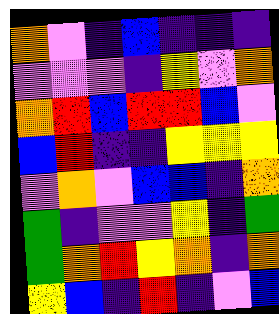[["orange", "violet", "indigo", "blue", "indigo", "indigo", "indigo"], ["violet", "violet", "violet", "indigo", "yellow", "violet", "orange"], ["orange", "red", "blue", "red", "red", "blue", "violet"], ["blue", "red", "indigo", "indigo", "yellow", "yellow", "yellow"], ["violet", "orange", "violet", "blue", "blue", "indigo", "orange"], ["green", "indigo", "violet", "violet", "yellow", "indigo", "green"], ["green", "orange", "red", "yellow", "orange", "indigo", "orange"], ["yellow", "blue", "indigo", "red", "indigo", "violet", "blue"]]